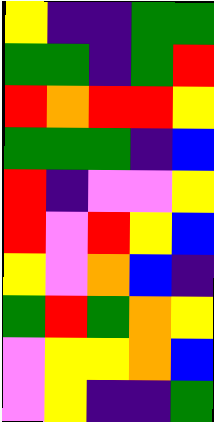[["yellow", "indigo", "indigo", "green", "green"], ["green", "green", "indigo", "green", "red"], ["red", "orange", "red", "red", "yellow"], ["green", "green", "green", "indigo", "blue"], ["red", "indigo", "violet", "violet", "yellow"], ["red", "violet", "red", "yellow", "blue"], ["yellow", "violet", "orange", "blue", "indigo"], ["green", "red", "green", "orange", "yellow"], ["violet", "yellow", "yellow", "orange", "blue"], ["violet", "yellow", "indigo", "indigo", "green"]]